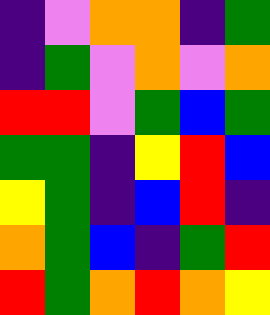[["indigo", "violet", "orange", "orange", "indigo", "green"], ["indigo", "green", "violet", "orange", "violet", "orange"], ["red", "red", "violet", "green", "blue", "green"], ["green", "green", "indigo", "yellow", "red", "blue"], ["yellow", "green", "indigo", "blue", "red", "indigo"], ["orange", "green", "blue", "indigo", "green", "red"], ["red", "green", "orange", "red", "orange", "yellow"]]